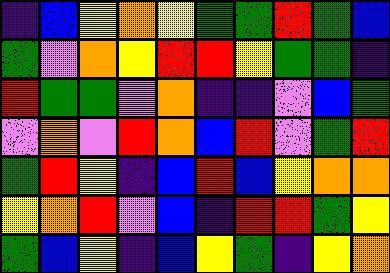[["indigo", "blue", "yellow", "orange", "yellow", "green", "green", "red", "green", "blue"], ["green", "violet", "orange", "yellow", "red", "red", "yellow", "green", "green", "indigo"], ["red", "green", "green", "violet", "orange", "indigo", "indigo", "violet", "blue", "green"], ["violet", "orange", "violet", "red", "orange", "blue", "red", "violet", "green", "red"], ["green", "red", "yellow", "indigo", "blue", "red", "blue", "yellow", "orange", "orange"], ["yellow", "orange", "red", "violet", "blue", "indigo", "red", "red", "green", "yellow"], ["green", "blue", "yellow", "indigo", "blue", "yellow", "green", "indigo", "yellow", "orange"]]